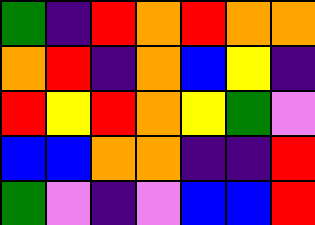[["green", "indigo", "red", "orange", "red", "orange", "orange"], ["orange", "red", "indigo", "orange", "blue", "yellow", "indigo"], ["red", "yellow", "red", "orange", "yellow", "green", "violet"], ["blue", "blue", "orange", "orange", "indigo", "indigo", "red"], ["green", "violet", "indigo", "violet", "blue", "blue", "red"]]